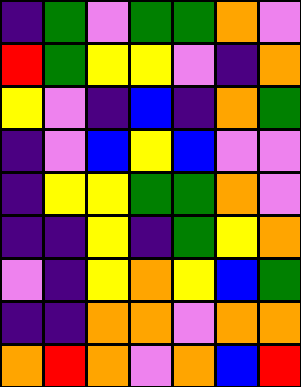[["indigo", "green", "violet", "green", "green", "orange", "violet"], ["red", "green", "yellow", "yellow", "violet", "indigo", "orange"], ["yellow", "violet", "indigo", "blue", "indigo", "orange", "green"], ["indigo", "violet", "blue", "yellow", "blue", "violet", "violet"], ["indigo", "yellow", "yellow", "green", "green", "orange", "violet"], ["indigo", "indigo", "yellow", "indigo", "green", "yellow", "orange"], ["violet", "indigo", "yellow", "orange", "yellow", "blue", "green"], ["indigo", "indigo", "orange", "orange", "violet", "orange", "orange"], ["orange", "red", "orange", "violet", "orange", "blue", "red"]]